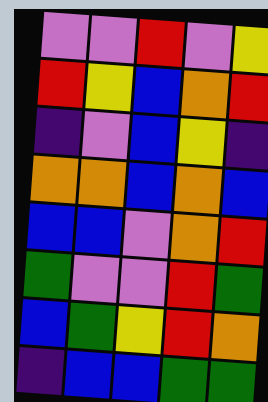[["violet", "violet", "red", "violet", "yellow"], ["red", "yellow", "blue", "orange", "red"], ["indigo", "violet", "blue", "yellow", "indigo"], ["orange", "orange", "blue", "orange", "blue"], ["blue", "blue", "violet", "orange", "red"], ["green", "violet", "violet", "red", "green"], ["blue", "green", "yellow", "red", "orange"], ["indigo", "blue", "blue", "green", "green"]]